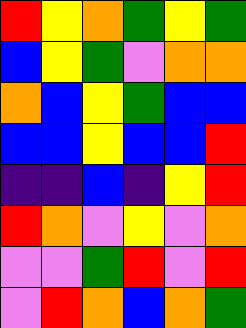[["red", "yellow", "orange", "green", "yellow", "green"], ["blue", "yellow", "green", "violet", "orange", "orange"], ["orange", "blue", "yellow", "green", "blue", "blue"], ["blue", "blue", "yellow", "blue", "blue", "red"], ["indigo", "indigo", "blue", "indigo", "yellow", "red"], ["red", "orange", "violet", "yellow", "violet", "orange"], ["violet", "violet", "green", "red", "violet", "red"], ["violet", "red", "orange", "blue", "orange", "green"]]